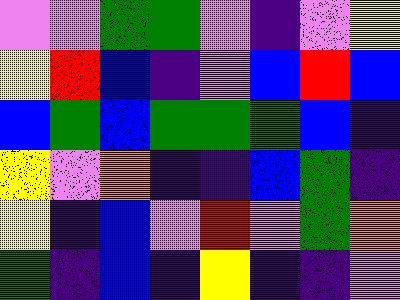[["violet", "violet", "green", "green", "violet", "indigo", "violet", "yellow"], ["yellow", "red", "blue", "indigo", "violet", "blue", "red", "blue"], ["blue", "green", "blue", "green", "green", "green", "blue", "indigo"], ["yellow", "violet", "orange", "indigo", "indigo", "blue", "green", "indigo"], ["yellow", "indigo", "blue", "violet", "red", "violet", "green", "orange"], ["green", "indigo", "blue", "indigo", "yellow", "indigo", "indigo", "violet"]]